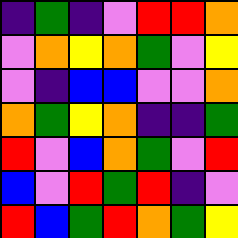[["indigo", "green", "indigo", "violet", "red", "red", "orange"], ["violet", "orange", "yellow", "orange", "green", "violet", "yellow"], ["violet", "indigo", "blue", "blue", "violet", "violet", "orange"], ["orange", "green", "yellow", "orange", "indigo", "indigo", "green"], ["red", "violet", "blue", "orange", "green", "violet", "red"], ["blue", "violet", "red", "green", "red", "indigo", "violet"], ["red", "blue", "green", "red", "orange", "green", "yellow"]]